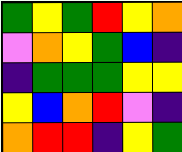[["green", "yellow", "green", "red", "yellow", "orange"], ["violet", "orange", "yellow", "green", "blue", "indigo"], ["indigo", "green", "green", "green", "yellow", "yellow"], ["yellow", "blue", "orange", "red", "violet", "indigo"], ["orange", "red", "red", "indigo", "yellow", "green"]]